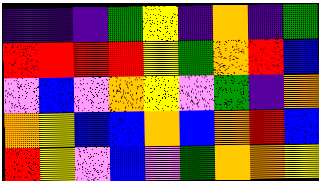[["indigo", "indigo", "indigo", "green", "yellow", "indigo", "orange", "indigo", "green"], ["red", "red", "red", "red", "yellow", "green", "orange", "red", "blue"], ["violet", "blue", "violet", "orange", "yellow", "violet", "green", "indigo", "orange"], ["orange", "yellow", "blue", "blue", "orange", "blue", "orange", "red", "blue"], ["red", "yellow", "violet", "blue", "violet", "green", "orange", "orange", "yellow"]]